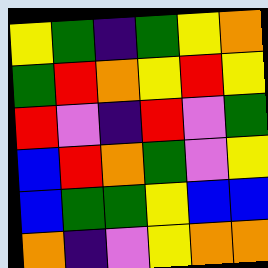[["yellow", "green", "indigo", "green", "yellow", "orange"], ["green", "red", "orange", "yellow", "red", "yellow"], ["red", "violet", "indigo", "red", "violet", "green"], ["blue", "red", "orange", "green", "violet", "yellow"], ["blue", "green", "green", "yellow", "blue", "blue"], ["orange", "indigo", "violet", "yellow", "orange", "orange"]]